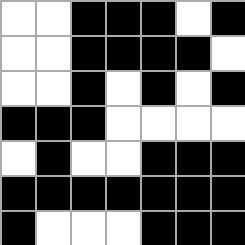[["white", "white", "black", "black", "black", "white", "black"], ["white", "white", "black", "black", "black", "black", "white"], ["white", "white", "black", "white", "black", "white", "black"], ["black", "black", "black", "white", "white", "white", "white"], ["white", "black", "white", "white", "black", "black", "black"], ["black", "black", "black", "black", "black", "black", "black"], ["black", "white", "white", "white", "black", "black", "black"]]